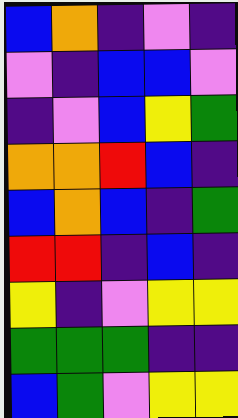[["blue", "orange", "indigo", "violet", "indigo"], ["violet", "indigo", "blue", "blue", "violet"], ["indigo", "violet", "blue", "yellow", "green"], ["orange", "orange", "red", "blue", "indigo"], ["blue", "orange", "blue", "indigo", "green"], ["red", "red", "indigo", "blue", "indigo"], ["yellow", "indigo", "violet", "yellow", "yellow"], ["green", "green", "green", "indigo", "indigo"], ["blue", "green", "violet", "yellow", "yellow"]]